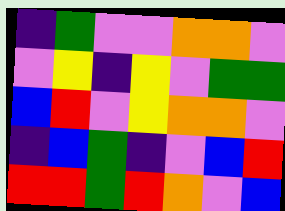[["indigo", "green", "violet", "violet", "orange", "orange", "violet"], ["violet", "yellow", "indigo", "yellow", "violet", "green", "green"], ["blue", "red", "violet", "yellow", "orange", "orange", "violet"], ["indigo", "blue", "green", "indigo", "violet", "blue", "red"], ["red", "red", "green", "red", "orange", "violet", "blue"]]